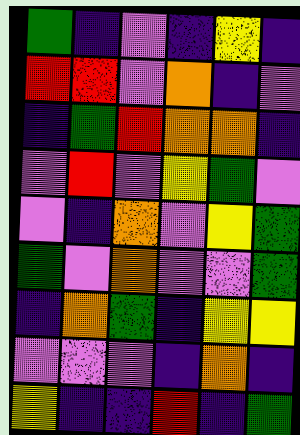[["green", "indigo", "violet", "indigo", "yellow", "indigo"], ["red", "red", "violet", "orange", "indigo", "violet"], ["indigo", "green", "red", "orange", "orange", "indigo"], ["violet", "red", "violet", "yellow", "green", "violet"], ["violet", "indigo", "orange", "violet", "yellow", "green"], ["green", "violet", "orange", "violet", "violet", "green"], ["indigo", "orange", "green", "indigo", "yellow", "yellow"], ["violet", "violet", "violet", "indigo", "orange", "indigo"], ["yellow", "indigo", "indigo", "red", "indigo", "green"]]